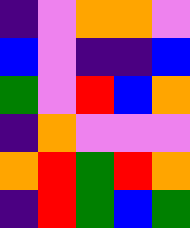[["indigo", "violet", "orange", "orange", "violet"], ["blue", "violet", "indigo", "indigo", "blue"], ["green", "violet", "red", "blue", "orange"], ["indigo", "orange", "violet", "violet", "violet"], ["orange", "red", "green", "red", "orange"], ["indigo", "red", "green", "blue", "green"]]